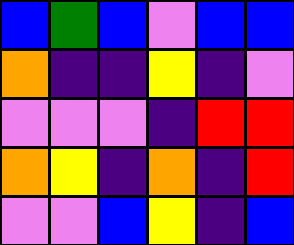[["blue", "green", "blue", "violet", "blue", "blue"], ["orange", "indigo", "indigo", "yellow", "indigo", "violet"], ["violet", "violet", "violet", "indigo", "red", "red"], ["orange", "yellow", "indigo", "orange", "indigo", "red"], ["violet", "violet", "blue", "yellow", "indigo", "blue"]]